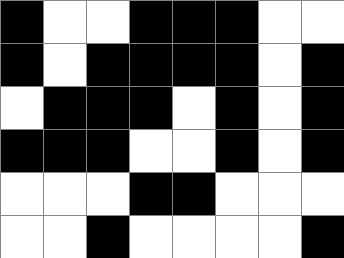[["black", "white", "white", "black", "black", "black", "white", "white"], ["black", "white", "black", "black", "black", "black", "white", "black"], ["white", "black", "black", "black", "white", "black", "white", "black"], ["black", "black", "black", "white", "white", "black", "white", "black"], ["white", "white", "white", "black", "black", "white", "white", "white"], ["white", "white", "black", "white", "white", "white", "white", "black"]]